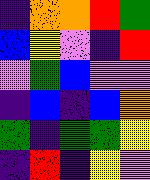[["indigo", "orange", "orange", "red", "green"], ["blue", "yellow", "violet", "indigo", "red"], ["violet", "green", "blue", "violet", "violet"], ["indigo", "blue", "indigo", "blue", "orange"], ["green", "indigo", "green", "green", "yellow"], ["indigo", "red", "indigo", "yellow", "violet"]]